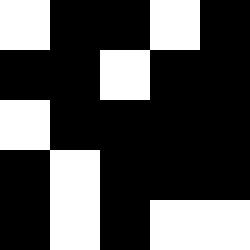[["white", "black", "black", "white", "black"], ["black", "black", "white", "black", "black"], ["white", "black", "black", "black", "black"], ["black", "white", "black", "black", "black"], ["black", "white", "black", "white", "white"]]